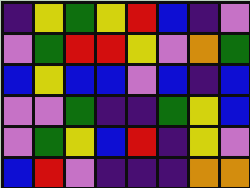[["indigo", "yellow", "green", "yellow", "red", "blue", "indigo", "violet"], ["violet", "green", "red", "red", "yellow", "violet", "orange", "green"], ["blue", "yellow", "blue", "blue", "violet", "blue", "indigo", "blue"], ["violet", "violet", "green", "indigo", "indigo", "green", "yellow", "blue"], ["violet", "green", "yellow", "blue", "red", "indigo", "yellow", "violet"], ["blue", "red", "violet", "indigo", "indigo", "indigo", "orange", "orange"]]